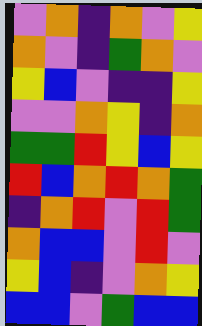[["violet", "orange", "indigo", "orange", "violet", "yellow"], ["orange", "violet", "indigo", "green", "orange", "violet"], ["yellow", "blue", "violet", "indigo", "indigo", "yellow"], ["violet", "violet", "orange", "yellow", "indigo", "orange"], ["green", "green", "red", "yellow", "blue", "yellow"], ["red", "blue", "orange", "red", "orange", "green"], ["indigo", "orange", "red", "violet", "red", "green"], ["orange", "blue", "blue", "violet", "red", "violet"], ["yellow", "blue", "indigo", "violet", "orange", "yellow"], ["blue", "blue", "violet", "green", "blue", "blue"]]